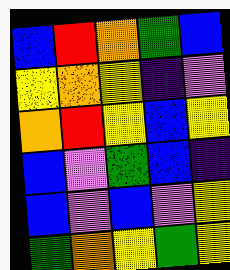[["blue", "red", "orange", "green", "blue"], ["yellow", "orange", "yellow", "indigo", "violet"], ["orange", "red", "yellow", "blue", "yellow"], ["blue", "violet", "green", "blue", "indigo"], ["blue", "violet", "blue", "violet", "yellow"], ["green", "orange", "yellow", "green", "yellow"]]